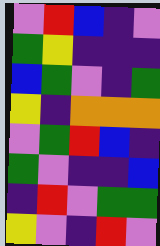[["violet", "red", "blue", "indigo", "violet"], ["green", "yellow", "indigo", "indigo", "indigo"], ["blue", "green", "violet", "indigo", "green"], ["yellow", "indigo", "orange", "orange", "orange"], ["violet", "green", "red", "blue", "indigo"], ["green", "violet", "indigo", "indigo", "blue"], ["indigo", "red", "violet", "green", "green"], ["yellow", "violet", "indigo", "red", "violet"]]